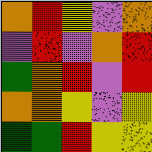[["orange", "red", "yellow", "violet", "orange"], ["violet", "red", "violet", "orange", "red"], ["green", "orange", "red", "violet", "red"], ["orange", "orange", "yellow", "violet", "yellow"], ["green", "green", "red", "yellow", "yellow"]]